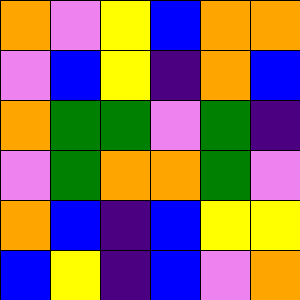[["orange", "violet", "yellow", "blue", "orange", "orange"], ["violet", "blue", "yellow", "indigo", "orange", "blue"], ["orange", "green", "green", "violet", "green", "indigo"], ["violet", "green", "orange", "orange", "green", "violet"], ["orange", "blue", "indigo", "blue", "yellow", "yellow"], ["blue", "yellow", "indigo", "blue", "violet", "orange"]]